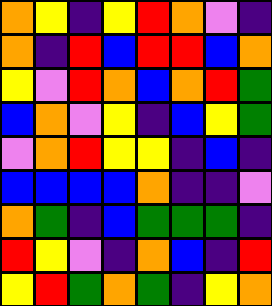[["orange", "yellow", "indigo", "yellow", "red", "orange", "violet", "indigo"], ["orange", "indigo", "red", "blue", "red", "red", "blue", "orange"], ["yellow", "violet", "red", "orange", "blue", "orange", "red", "green"], ["blue", "orange", "violet", "yellow", "indigo", "blue", "yellow", "green"], ["violet", "orange", "red", "yellow", "yellow", "indigo", "blue", "indigo"], ["blue", "blue", "blue", "blue", "orange", "indigo", "indigo", "violet"], ["orange", "green", "indigo", "blue", "green", "green", "green", "indigo"], ["red", "yellow", "violet", "indigo", "orange", "blue", "indigo", "red"], ["yellow", "red", "green", "orange", "green", "indigo", "yellow", "orange"]]